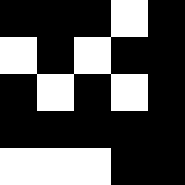[["black", "black", "black", "white", "black"], ["white", "black", "white", "black", "black"], ["black", "white", "black", "white", "black"], ["black", "black", "black", "black", "black"], ["white", "white", "white", "black", "black"]]